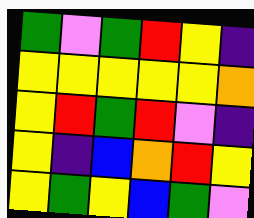[["green", "violet", "green", "red", "yellow", "indigo"], ["yellow", "yellow", "yellow", "yellow", "yellow", "orange"], ["yellow", "red", "green", "red", "violet", "indigo"], ["yellow", "indigo", "blue", "orange", "red", "yellow"], ["yellow", "green", "yellow", "blue", "green", "violet"]]